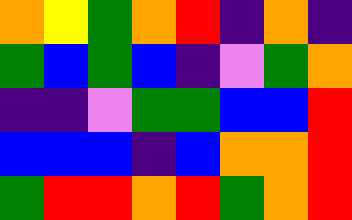[["orange", "yellow", "green", "orange", "red", "indigo", "orange", "indigo"], ["green", "blue", "green", "blue", "indigo", "violet", "green", "orange"], ["indigo", "indigo", "violet", "green", "green", "blue", "blue", "red"], ["blue", "blue", "blue", "indigo", "blue", "orange", "orange", "red"], ["green", "red", "red", "orange", "red", "green", "orange", "red"]]